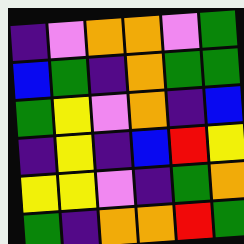[["indigo", "violet", "orange", "orange", "violet", "green"], ["blue", "green", "indigo", "orange", "green", "green"], ["green", "yellow", "violet", "orange", "indigo", "blue"], ["indigo", "yellow", "indigo", "blue", "red", "yellow"], ["yellow", "yellow", "violet", "indigo", "green", "orange"], ["green", "indigo", "orange", "orange", "red", "green"]]